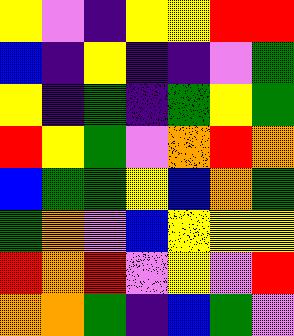[["yellow", "violet", "indigo", "yellow", "yellow", "red", "red"], ["blue", "indigo", "yellow", "indigo", "indigo", "violet", "green"], ["yellow", "indigo", "green", "indigo", "green", "yellow", "green"], ["red", "yellow", "green", "violet", "orange", "red", "orange"], ["blue", "green", "green", "yellow", "blue", "orange", "green"], ["green", "orange", "violet", "blue", "yellow", "yellow", "yellow"], ["red", "orange", "red", "violet", "yellow", "violet", "red"], ["orange", "orange", "green", "indigo", "blue", "green", "violet"]]